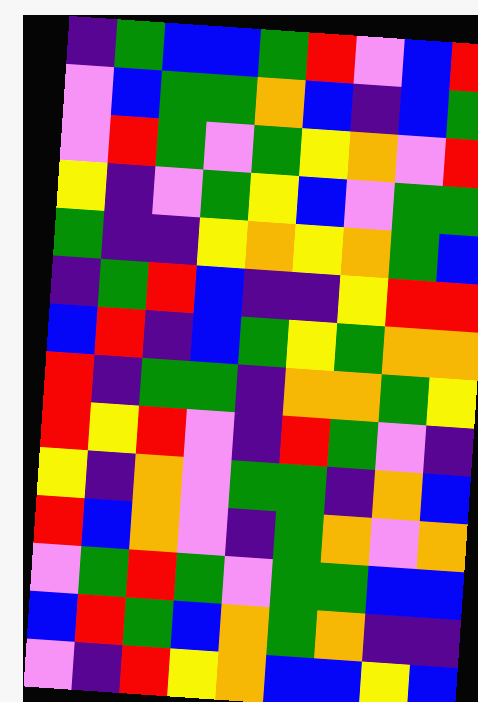[["indigo", "green", "blue", "blue", "green", "red", "violet", "blue", "red"], ["violet", "blue", "green", "green", "orange", "blue", "indigo", "blue", "green"], ["violet", "red", "green", "violet", "green", "yellow", "orange", "violet", "red"], ["yellow", "indigo", "violet", "green", "yellow", "blue", "violet", "green", "green"], ["green", "indigo", "indigo", "yellow", "orange", "yellow", "orange", "green", "blue"], ["indigo", "green", "red", "blue", "indigo", "indigo", "yellow", "red", "red"], ["blue", "red", "indigo", "blue", "green", "yellow", "green", "orange", "orange"], ["red", "indigo", "green", "green", "indigo", "orange", "orange", "green", "yellow"], ["red", "yellow", "red", "violet", "indigo", "red", "green", "violet", "indigo"], ["yellow", "indigo", "orange", "violet", "green", "green", "indigo", "orange", "blue"], ["red", "blue", "orange", "violet", "indigo", "green", "orange", "violet", "orange"], ["violet", "green", "red", "green", "violet", "green", "green", "blue", "blue"], ["blue", "red", "green", "blue", "orange", "green", "orange", "indigo", "indigo"], ["violet", "indigo", "red", "yellow", "orange", "blue", "blue", "yellow", "blue"]]